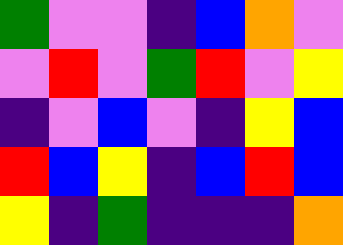[["green", "violet", "violet", "indigo", "blue", "orange", "violet"], ["violet", "red", "violet", "green", "red", "violet", "yellow"], ["indigo", "violet", "blue", "violet", "indigo", "yellow", "blue"], ["red", "blue", "yellow", "indigo", "blue", "red", "blue"], ["yellow", "indigo", "green", "indigo", "indigo", "indigo", "orange"]]